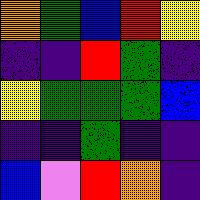[["orange", "green", "blue", "red", "yellow"], ["indigo", "indigo", "red", "green", "indigo"], ["yellow", "green", "green", "green", "blue"], ["indigo", "indigo", "green", "indigo", "indigo"], ["blue", "violet", "red", "orange", "indigo"]]